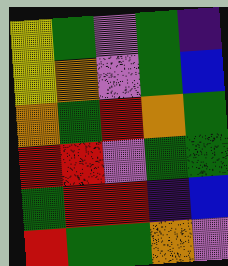[["yellow", "green", "violet", "green", "indigo"], ["yellow", "orange", "violet", "green", "blue"], ["orange", "green", "red", "orange", "green"], ["red", "red", "violet", "green", "green"], ["green", "red", "red", "indigo", "blue"], ["red", "green", "green", "orange", "violet"]]